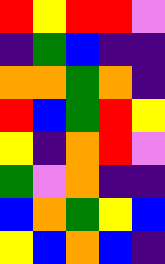[["red", "yellow", "red", "red", "violet"], ["indigo", "green", "blue", "indigo", "indigo"], ["orange", "orange", "green", "orange", "indigo"], ["red", "blue", "green", "red", "yellow"], ["yellow", "indigo", "orange", "red", "violet"], ["green", "violet", "orange", "indigo", "indigo"], ["blue", "orange", "green", "yellow", "blue"], ["yellow", "blue", "orange", "blue", "indigo"]]